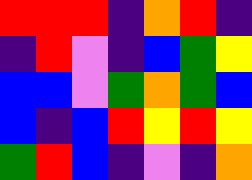[["red", "red", "red", "indigo", "orange", "red", "indigo"], ["indigo", "red", "violet", "indigo", "blue", "green", "yellow"], ["blue", "blue", "violet", "green", "orange", "green", "blue"], ["blue", "indigo", "blue", "red", "yellow", "red", "yellow"], ["green", "red", "blue", "indigo", "violet", "indigo", "orange"]]